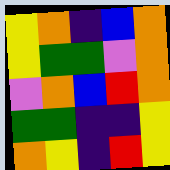[["yellow", "orange", "indigo", "blue", "orange"], ["yellow", "green", "green", "violet", "orange"], ["violet", "orange", "blue", "red", "orange"], ["green", "green", "indigo", "indigo", "yellow"], ["orange", "yellow", "indigo", "red", "yellow"]]